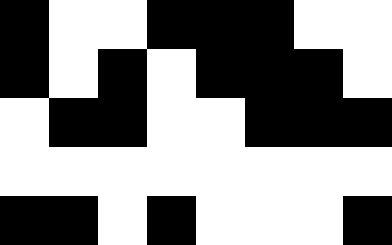[["black", "white", "white", "black", "black", "black", "white", "white"], ["black", "white", "black", "white", "black", "black", "black", "white"], ["white", "black", "black", "white", "white", "black", "black", "black"], ["white", "white", "white", "white", "white", "white", "white", "white"], ["black", "black", "white", "black", "white", "white", "white", "black"]]